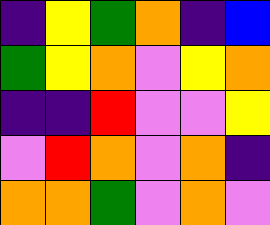[["indigo", "yellow", "green", "orange", "indigo", "blue"], ["green", "yellow", "orange", "violet", "yellow", "orange"], ["indigo", "indigo", "red", "violet", "violet", "yellow"], ["violet", "red", "orange", "violet", "orange", "indigo"], ["orange", "orange", "green", "violet", "orange", "violet"]]